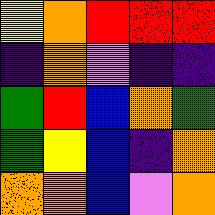[["yellow", "orange", "red", "red", "red"], ["indigo", "orange", "violet", "indigo", "indigo"], ["green", "red", "blue", "orange", "green"], ["green", "yellow", "blue", "indigo", "orange"], ["orange", "orange", "blue", "violet", "orange"]]